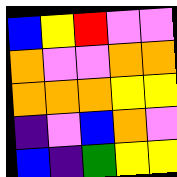[["blue", "yellow", "red", "violet", "violet"], ["orange", "violet", "violet", "orange", "orange"], ["orange", "orange", "orange", "yellow", "yellow"], ["indigo", "violet", "blue", "orange", "violet"], ["blue", "indigo", "green", "yellow", "yellow"]]